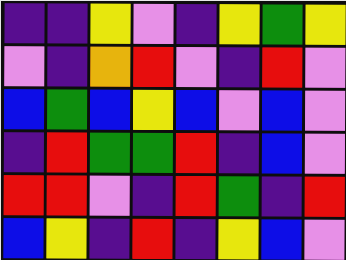[["indigo", "indigo", "yellow", "violet", "indigo", "yellow", "green", "yellow"], ["violet", "indigo", "orange", "red", "violet", "indigo", "red", "violet"], ["blue", "green", "blue", "yellow", "blue", "violet", "blue", "violet"], ["indigo", "red", "green", "green", "red", "indigo", "blue", "violet"], ["red", "red", "violet", "indigo", "red", "green", "indigo", "red"], ["blue", "yellow", "indigo", "red", "indigo", "yellow", "blue", "violet"]]